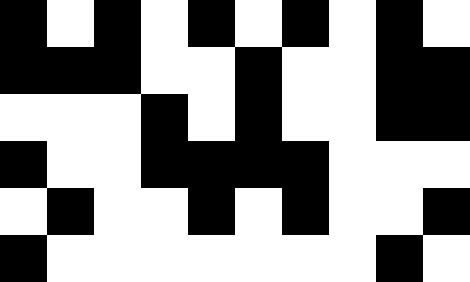[["black", "white", "black", "white", "black", "white", "black", "white", "black", "white"], ["black", "black", "black", "white", "white", "black", "white", "white", "black", "black"], ["white", "white", "white", "black", "white", "black", "white", "white", "black", "black"], ["black", "white", "white", "black", "black", "black", "black", "white", "white", "white"], ["white", "black", "white", "white", "black", "white", "black", "white", "white", "black"], ["black", "white", "white", "white", "white", "white", "white", "white", "black", "white"]]